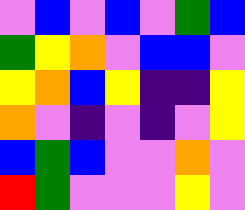[["violet", "blue", "violet", "blue", "violet", "green", "blue"], ["green", "yellow", "orange", "violet", "blue", "blue", "violet"], ["yellow", "orange", "blue", "yellow", "indigo", "indigo", "yellow"], ["orange", "violet", "indigo", "violet", "indigo", "violet", "yellow"], ["blue", "green", "blue", "violet", "violet", "orange", "violet"], ["red", "green", "violet", "violet", "violet", "yellow", "violet"]]